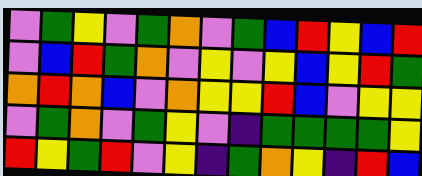[["violet", "green", "yellow", "violet", "green", "orange", "violet", "green", "blue", "red", "yellow", "blue", "red"], ["violet", "blue", "red", "green", "orange", "violet", "yellow", "violet", "yellow", "blue", "yellow", "red", "green"], ["orange", "red", "orange", "blue", "violet", "orange", "yellow", "yellow", "red", "blue", "violet", "yellow", "yellow"], ["violet", "green", "orange", "violet", "green", "yellow", "violet", "indigo", "green", "green", "green", "green", "yellow"], ["red", "yellow", "green", "red", "violet", "yellow", "indigo", "green", "orange", "yellow", "indigo", "red", "blue"]]